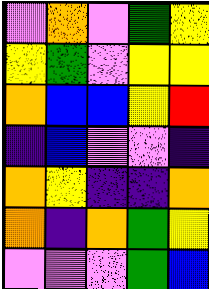[["violet", "orange", "violet", "green", "yellow"], ["yellow", "green", "violet", "yellow", "yellow"], ["orange", "blue", "blue", "yellow", "red"], ["indigo", "blue", "violet", "violet", "indigo"], ["orange", "yellow", "indigo", "indigo", "orange"], ["orange", "indigo", "orange", "green", "yellow"], ["violet", "violet", "violet", "green", "blue"]]